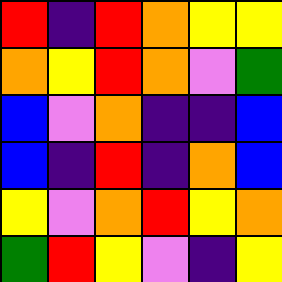[["red", "indigo", "red", "orange", "yellow", "yellow"], ["orange", "yellow", "red", "orange", "violet", "green"], ["blue", "violet", "orange", "indigo", "indigo", "blue"], ["blue", "indigo", "red", "indigo", "orange", "blue"], ["yellow", "violet", "orange", "red", "yellow", "orange"], ["green", "red", "yellow", "violet", "indigo", "yellow"]]